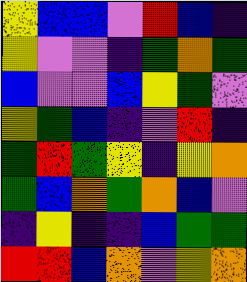[["yellow", "blue", "blue", "violet", "red", "blue", "indigo"], ["yellow", "violet", "violet", "indigo", "green", "orange", "green"], ["blue", "violet", "violet", "blue", "yellow", "green", "violet"], ["yellow", "green", "blue", "indigo", "violet", "red", "indigo"], ["green", "red", "green", "yellow", "indigo", "yellow", "orange"], ["green", "blue", "orange", "green", "orange", "blue", "violet"], ["indigo", "yellow", "indigo", "indigo", "blue", "green", "green"], ["red", "red", "blue", "orange", "violet", "yellow", "orange"]]